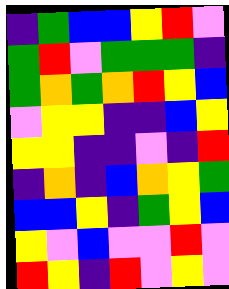[["indigo", "green", "blue", "blue", "yellow", "red", "violet"], ["green", "red", "violet", "green", "green", "green", "indigo"], ["green", "orange", "green", "orange", "red", "yellow", "blue"], ["violet", "yellow", "yellow", "indigo", "indigo", "blue", "yellow"], ["yellow", "yellow", "indigo", "indigo", "violet", "indigo", "red"], ["indigo", "orange", "indigo", "blue", "orange", "yellow", "green"], ["blue", "blue", "yellow", "indigo", "green", "yellow", "blue"], ["yellow", "violet", "blue", "violet", "violet", "red", "violet"], ["red", "yellow", "indigo", "red", "violet", "yellow", "violet"]]